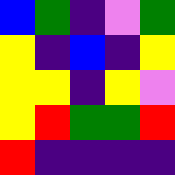[["blue", "green", "indigo", "violet", "green"], ["yellow", "indigo", "blue", "indigo", "yellow"], ["yellow", "yellow", "indigo", "yellow", "violet"], ["yellow", "red", "green", "green", "red"], ["red", "indigo", "indigo", "indigo", "indigo"]]